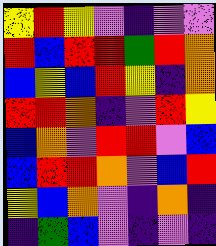[["yellow", "red", "yellow", "violet", "indigo", "violet", "violet"], ["red", "blue", "red", "red", "green", "red", "orange"], ["blue", "yellow", "blue", "red", "yellow", "indigo", "orange"], ["red", "red", "orange", "indigo", "violet", "red", "yellow"], ["blue", "orange", "violet", "red", "red", "violet", "blue"], ["blue", "red", "red", "orange", "violet", "blue", "red"], ["yellow", "blue", "orange", "violet", "indigo", "orange", "indigo"], ["indigo", "green", "blue", "violet", "indigo", "violet", "indigo"]]